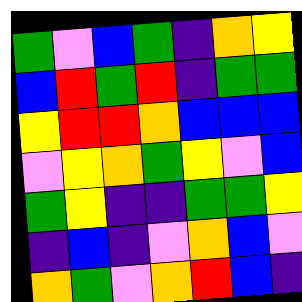[["green", "violet", "blue", "green", "indigo", "orange", "yellow"], ["blue", "red", "green", "red", "indigo", "green", "green"], ["yellow", "red", "red", "orange", "blue", "blue", "blue"], ["violet", "yellow", "orange", "green", "yellow", "violet", "blue"], ["green", "yellow", "indigo", "indigo", "green", "green", "yellow"], ["indigo", "blue", "indigo", "violet", "orange", "blue", "violet"], ["orange", "green", "violet", "orange", "red", "blue", "indigo"]]